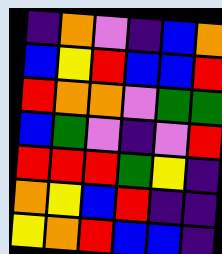[["indigo", "orange", "violet", "indigo", "blue", "orange"], ["blue", "yellow", "red", "blue", "blue", "red"], ["red", "orange", "orange", "violet", "green", "green"], ["blue", "green", "violet", "indigo", "violet", "red"], ["red", "red", "red", "green", "yellow", "indigo"], ["orange", "yellow", "blue", "red", "indigo", "indigo"], ["yellow", "orange", "red", "blue", "blue", "indigo"]]